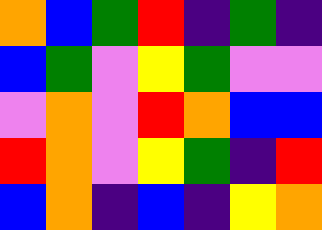[["orange", "blue", "green", "red", "indigo", "green", "indigo"], ["blue", "green", "violet", "yellow", "green", "violet", "violet"], ["violet", "orange", "violet", "red", "orange", "blue", "blue"], ["red", "orange", "violet", "yellow", "green", "indigo", "red"], ["blue", "orange", "indigo", "blue", "indigo", "yellow", "orange"]]